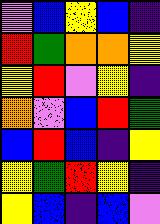[["violet", "blue", "yellow", "blue", "indigo"], ["red", "green", "orange", "orange", "yellow"], ["yellow", "red", "violet", "yellow", "indigo"], ["orange", "violet", "blue", "red", "green"], ["blue", "red", "blue", "indigo", "yellow"], ["yellow", "green", "red", "yellow", "indigo"], ["yellow", "blue", "indigo", "blue", "violet"]]